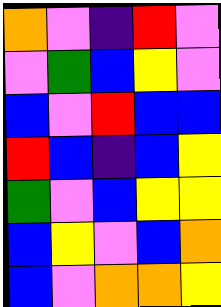[["orange", "violet", "indigo", "red", "violet"], ["violet", "green", "blue", "yellow", "violet"], ["blue", "violet", "red", "blue", "blue"], ["red", "blue", "indigo", "blue", "yellow"], ["green", "violet", "blue", "yellow", "yellow"], ["blue", "yellow", "violet", "blue", "orange"], ["blue", "violet", "orange", "orange", "yellow"]]